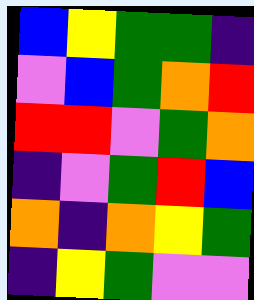[["blue", "yellow", "green", "green", "indigo"], ["violet", "blue", "green", "orange", "red"], ["red", "red", "violet", "green", "orange"], ["indigo", "violet", "green", "red", "blue"], ["orange", "indigo", "orange", "yellow", "green"], ["indigo", "yellow", "green", "violet", "violet"]]